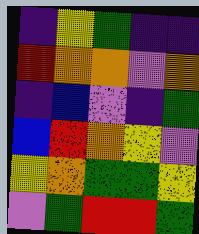[["indigo", "yellow", "green", "indigo", "indigo"], ["red", "orange", "orange", "violet", "orange"], ["indigo", "blue", "violet", "indigo", "green"], ["blue", "red", "orange", "yellow", "violet"], ["yellow", "orange", "green", "green", "yellow"], ["violet", "green", "red", "red", "green"]]